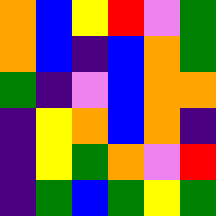[["orange", "blue", "yellow", "red", "violet", "green"], ["orange", "blue", "indigo", "blue", "orange", "green"], ["green", "indigo", "violet", "blue", "orange", "orange"], ["indigo", "yellow", "orange", "blue", "orange", "indigo"], ["indigo", "yellow", "green", "orange", "violet", "red"], ["indigo", "green", "blue", "green", "yellow", "green"]]